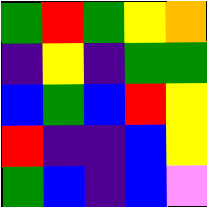[["green", "red", "green", "yellow", "orange"], ["indigo", "yellow", "indigo", "green", "green"], ["blue", "green", "blue", "red", "yellow"], ["red", "indigo", "indigo", "blue", "yellow"], ["green", "blue", "indigo", "blue", "violet"]]